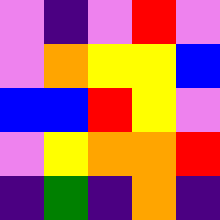[["violet", "indigo", "violet", "red", "violet"], ["violet", "orange", "yellow", "yellow", "blue"], ["blue", "blue", "red", "yellow", "violet"], ["violet", "yellow", "orange", "orange", "red"], ["indigo", "green", "indigo", "orange", "indigo"]]